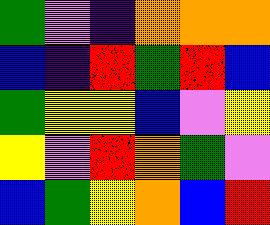[["green", "violet", "indigo", "orange", "orange", "orange"], ["blue", "indigo", "red", "green", "red", "blue"], ["green", "yellow", "yellow", "blue", "violet", "yellow"], ["yellow", "violet", "red", "orange", "green", "violet"], ["blue", "green", "yellow", "orange", "blue", "red"]]